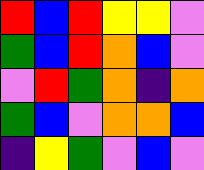[["red", "blue", "red", "yellow", "yellow", "violet"], ["green", "blue", "red", "orange", "blue", "violet"], ["violet", "red", "green", "orange", "indigo", "orange"], ["green", "blue", "violet", "orange", "orange", "blue"], ["indigo", "yellow", "green", "violet", "blue", "violet"]]